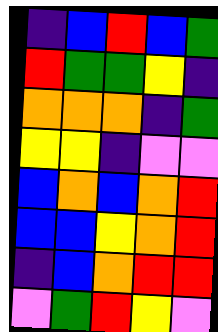[["indigo", "blue", "red", "blue", "green"], ["red", "green", "green", "yellow", "indigo"], ["orange", "orange", "orange", "indigo", "green"], ["yellow", "yellow", "indigo", "violet", "violet"], ["blue", "orange", "blue", "orange", "red"], ["blue", "blue", "yellow", "orange", "red"], ["indigo", "blue", "orange", "red", "red"], ["violet", "green", "red", "yellow", "violet"]]